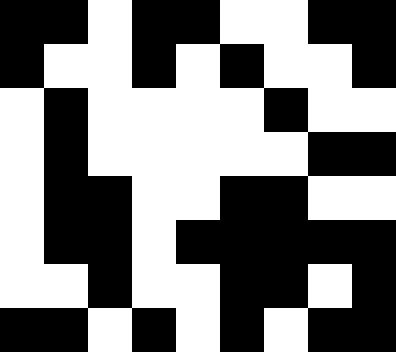[["black", "black", "white", "black", "black", "white", "white", "black", "black"], ["black", "white", "white", "black", "white", "black", "white", "white", "black"], ["white", "black", "white", "white", "white", "white", "black", "white", "white"], ["white", "black", "white", "white", "white", "white", "white", "black", "black"], ["white", "black", "black", "white", "white", "black", "black", "white", "white"], ["white", "black", "black", "white", "black", "black", "black", "black", "black"], ["white", "white", "black", "white", "white", "black", "black", "white", "black"], ["black", "black", "white", "black", "white", "black", "white", "black", "black"]]